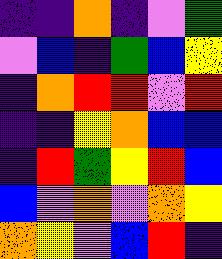[["indigo", "indigo", "orange", "indigo", "violet", "green"], ["violet", "blue", "indigo", "green", "blue", "yellow"], ["indigo", "orange", "red", "red", "violet", "red"], ["indigo", "indigo", "yellow", "orange", "blue", "blue"], ["indigo", "red", "green", "yellow", "red", "blue"], ["blue", "violet", "orange", "violet", "orange", "yellow"], ["orange", "yellow", "violet", "blue", "red", "indigo"]]